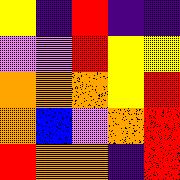[["yellow", "indigo", "red", "indigo", "indigo"], ["violet", "violet", "red", "yellow", "yellow"], ["orange", "orange", "orange", "yellow", "red"], ["orange", "blue", "violet", "orange", "red"], ["red", "orange", "orange", "indigo", "red"]]